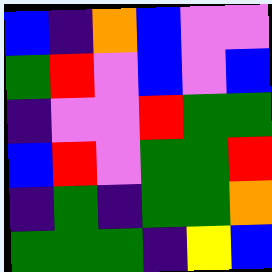[["blue", "indigo", "orange", "blue", "violet", "violet"], ["green", "red", "violet", "blue", "violet", "blue"], ["indigo", "violet", "violet", "red", "green", "green"], ["blue", "red", "violet", "green", "green", "red"], ["indigo", "green", "indigo", "green", "green", "orange"], ["green", "green", "green", "indigo", "yellow", "blue"]]